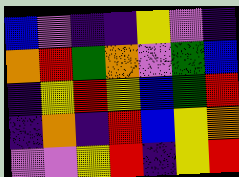[["blue", "violet", "indigo", "indigo", "yellow", "violet", "indigo"], ["orange", "red", "green", "orange", "violet", "green", "blue"], ["indigo", "yellow", "red", "yellow", "blue", "green", "red"], ["indigo", "orange", "indigo", "red", "blue", "yellow", "orange"], ["violet", "violet", "yellow", "red", "indigo", "yellow", "red"]]